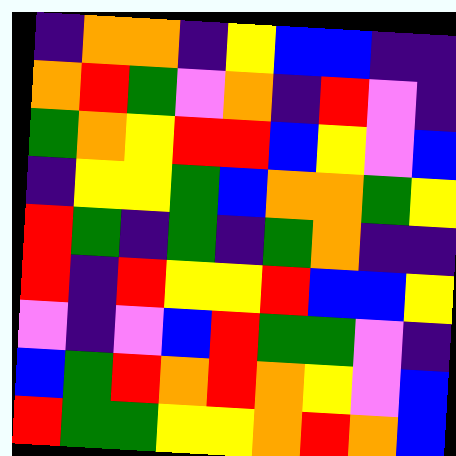[["indigo", "orange", "orange", "indigo", "yellow", "blue", "blue", "indigo", "indigo"], ["orange", "red", "green", "violet", "orange", "indigo", "red", "violet", "indigo"], ["green", "orange", "yellow", "red", "red", "blue", "yellow", "violet", "blue"], ["indigo", "yellow", "yellow", "green", "blue", "orange", "orange", "green", "yellow"], ["red", "green", "indigo", "green", "indigo", "green", "orange", "indigo", "indigo"], ["red", "indigo", "red", "yellow", "yellow", "red", "blue", "blue", "yellow"], ["violet", "indigo", "violet", "blue", "red", "green", "green", "violet", "indigo"], ["blue", "green", "red", "orange", "red", "orange", "yellow", "violet", "blue"], ["red", "green", "green", "yellow", "yellow", "orange", "red", "orange", "blue"]]